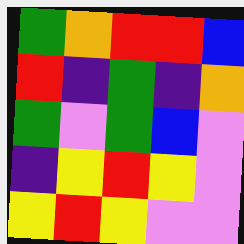[["green", "orange", "red", "red", "blue"], ["red", "indigo", "green", "indigo", "orange"], ["green", "violet", "green", "blue", "violet"], ["indigo", "yellow", "red", "yellow", "violet"], ["yellow", "red", "yellow", "violet", "violet"]]